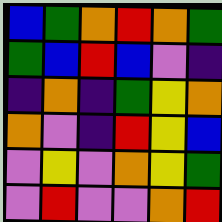[["blue", "green", "orange", "red", "orange", "green"], ["green", "blue", "red", "blue", "violet", "indigo"], ["indigo", "orange", "indigo", "green", "yellow", "orange"], ["orange", "violet", "indigo", "red", "yellow", "blue"], ["violet", "yellow", "violet", "orange", "yellow", "green"], ["violet", "red", "violet", "violet", "orange", "red"]]